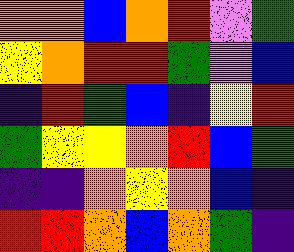[["orange", "orange", "blue", "orange", "red", "violet", "green"], ["yellow", "orange", "red", "red", "green", "violet", "blue"], ["indigo", "red", "green", "blue", "indigo", "yellow", "red"], ["green", "yellow", "yellow", "orange", "red", "blue", "green"], ["indigo", "indigo", "orange", "yellow", "orange", "blue", "indigo"], ["red", "red", "orange", "blue", "orange", "green", "indigo"]]